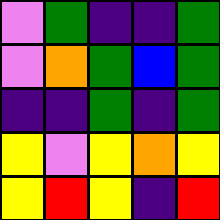[["violet", "green", "indigo", "indigo", "green"], ["violet", "orange", "green", "blue", "green"], ["indigo", "indigo", "green", "indigo", "green"], ["yellow", "violet", "yellow", "orange", "yellow"], ["yellow", "red", "yellow", "indigo", "red"]]